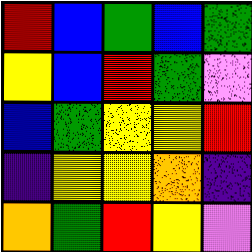[["red", "blue", "green", "blue", "green"], ["yellow", "blue", "red", "green", "violet"], ["blue", "green", "yellow", "yellow", "red"], ["indigo", "yellow", "yellow", "orange", "indigo"], ["orange", "green", "red", "yellow", "violet"]]